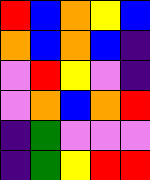[["red", "blue", "orange", "yellow", "blue"], ["orange", "blue", "orange", "blue", "indigo"], ["violet", "red", "yellow", "violet", "indigo"], ["violet", "orange", "blue", "orange", "red"], ["indigo", "green", "violet", "violet", "violet"], ["indigo", "green", "yellow", "red", "red"]]